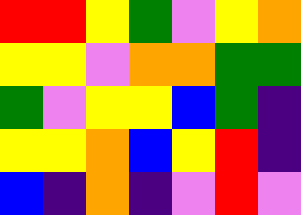[["red", "red", "yellow", "green", "violet", "yellow", "orange"], ["yellow", "yellow", "violet", "orange", "orange", "green", "green"], ["green", "violet", "yellow", "yellow", "blue", "green", "indigo"], ["yellow", "yellow", "orange", "blue", "yellow", "red", "indigo"], ["blue", "indigo", "orange", "indigo", "violet", "red", "violet"]]